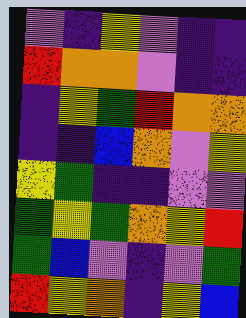[["violet", "indigo", "yellow", "violet", "indigo", "indigo"], ["red", "orange", "orange", "violet", "indigo", "indigo"], ["indigo", "yellow", "green", "red", "orange", "orange"], ["indigo", "indigo", "blue", "orange", "violet", "yellow"], ["yellow", "green", "indigo", "indigo", "violet", "violet"], ["green", "yellow", "green", "orange", "yellow", "red"], ["green", "blue", "violet", "indigo", "violet", "green"], ["red", "yellow", "orange", "indigo", "yellow", "blue"]]